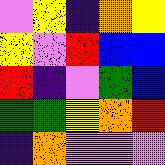[["violet", "yellow", "indigo", "orange", "yellow"], ["yellow", "violet", "red", "blue", "blue"], ["red", "indigo", "violet", "green", "blue"], ["green", "green", "yellow", "orange", "red"], ["indigo", "orange", "violet", "violet", "violet"]]